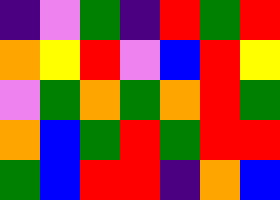[["indigo", "violet", "green", "indigo", "red", "green", "red"], ["orange", "yellow", "red", "violet", "blue", "red", "yellow"], ["violet", "green", "orange", "green", "orange", "red", "green"], ["orange", "blue", "green", "red", "green", "red", "red"], ["green", "blue", "red", "red", "indigo", "orange", "blue"]]